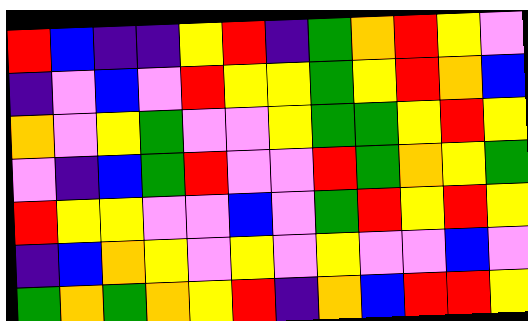[["red", "blue", "indigo", "indigo", "yellow", "red", "indigo", "green", "orange", "red", "yellow", "violet"], ["indigo", "violet", "blue", "violet", "red", "yellow", "yellow", "green", "yellow", "red", "orange", "blue"], ["orange", "violet", "yellow", "green", "violet", "violet", "yellow", "green", "green", "yellow", "red", "yellow"], ["violet", "indigo", "blue", "green", "red", "violet", "violet", "red", "green", "orange", "yellow", "green"], ["red", "yellow", "yellow", "violet", "violet", "blue", "violet", "green", "red", "yellow", "red", "yellow"], ["indigo", "blue", "orange", "yellow", "violet", "yellow", "violet", "yellow", "violet", "violet", "blue", "violet"], ["green", "orange", "green", "orange", "yellow", "red", "indigo", "orange", "blue", "red", "red", "yellow"]]